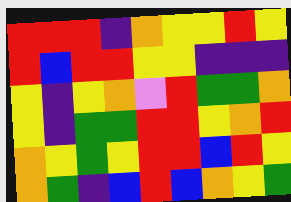[["red", "red", "red", "indigo", "orange", "yellow", "yellow", "red", "yellow"], ["red", "blue", "red", "red", "yellow", "yellow", "indigo", "indigo", "indigo"], ["yellow", "indigo", "yellow", "orange", "violet", "red", "green", "green", "orange"], ["yellow", "indigo", "green", "green", "red", "red", "yellow", "orange", "red"], ["orange", "yellow", "green", "yellow", "red", "red", "blue", "red", "yellow"], ["orange", "green", "indigo", "blue", "red", "blue", "orange", "yellow", "green"]]